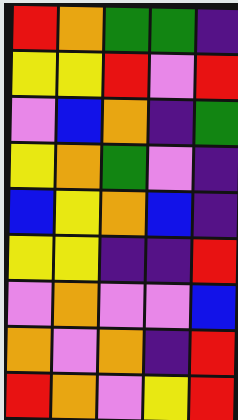[["red", "orange", "green", "green", "indigo"], ["yellow", "yellow", "red", "violet", "red"], ["violet", "blue", "orange", "indigo", "green"], ["yellow", "orange", "green", "violet", "indigo"], ["blue", "yellow", "orange", "blue", "indigo"], ["yellow", "yellow", "indigo", "indigo", "red"], ["violet", "orange", "violet", "violet", "blue"], ["orange", "violet", "orange", "indigo", "red"], ["red", "orange", "violet", "yellow", "red"]]